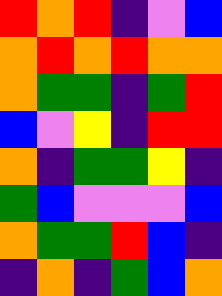[["red", "orange", "red", "indigo", "violet", "blue"], ["orange", "red", "orange", "red", "orange", "orange"], ["orange", "green", "green", "indigo", "green", "red"], ["blue", "violet", "yellow", "indigo", "red", "red"], ["orange", "indigo", "green", "green", "yellow", "indigo"], ["green", "blue", "violet", "violet", "violet", "blue"], ["orange", "green", "green", "red", "blue", "indigo"], ["indigo", "orange", "indigo", "green", "blue", "orange"]]